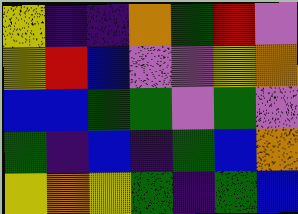[["yellow", "indigo", "indigo", "orange", "green", "red", "violet"], ["yellow", "red", "blue", "violet", "violet", "yellow", "orange"], ["blue", "blue", "green", "green", "violet", "green", "violet"], ["green", "indigo", "blue", "indigo", "green", "blue", "orange"], ["yellow", "orange", "yellow", "green", "indigo", "green", "blue"]]